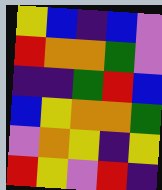[["yellow", "blue", "indigo", "blue", "violet"], ["red", "orange", "orange", "green", "violet"], ["indigo", "indigo", "green", "red", "blue"], ["blue", "yellow", "orange", "orange", "green"], ["violet", "orange", "yellow", "indigo", "yellow"], ["red", "yellow", "violet", "red", "indigo"]]